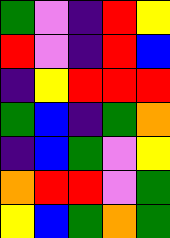[["green", "violet", "indigo", "red", "yellow"], ["red", "violet", "indigo", "red", "blue"], ["indigo", "yellow", "red", "red", "red"], ["green", "blue", "indigo", "green", "orange"], ["indigo", "blue", "green", "violet", "yellow"], ["orange", "red", "red", "violet", "green"], ["yellow", "blue", "green", "orange", "green"]]